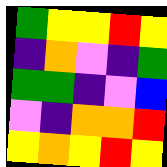[["green", "yellow", "yellow", "red", "yellow"], ["indigo", "orange", "violet", "indigo", "green"], ["green", "green", "indigo", "violet", "blue"], ["violet", "indigo", "orange", "orange", "red"], ["yellow", "orange", "yellow", "red", "yellow"]]